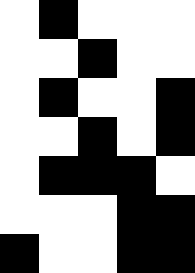[["white", "black", "white", "white", "white"], ["white", "white", "black", "white", "white"], ["white", "black", "white", "white", "black"], ["white", "white", "black", "white", "black"], ["white", "black", "black", "black", "white"], ["white", "white", "white", "black", "black"], ["black", "white", "white", "black", "black"]]